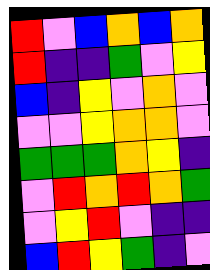[["red", "violet", "blue", "orange", "blue", "orange"], ["red", "indigo", "indigo", "green", "violet", "yellow"], ["blue", "indigo", "yellow", "violet", "orange", "violet"], ["violet", "violet", "yellow", "orange", "orange", "violet"], ["green", "green", "green", "orange", "yellow", "indigo"], ["violet", "red", "orange", "red", "orange", "green"], ["violet", "yellow", "red", "violet", "indigo", "indigo"], ["blue", "red", "yellow", "green", "indigo", "violet"]]